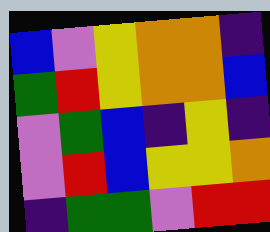[["blue", "violet", "yellow", "orange", "orange", "indigo"], ["green", "red", "yellow", "orange", "orange", "blue"], ["violet", "green", "blue", "indigo", "yellow", "indigo"], ["violet", "red", "blue", "yellow", "yellow", "orange"], ["indigo", "green", "green", "violet", "red", "red"]]